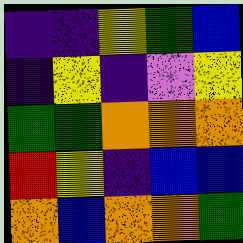[["indigo", "indigo", "yellow", "green", "blue"], ["indigo", "yellow", "indigo", "violet", "yellow"], ["green", "green", "orange", "orange", "orange"], ["red", "yellow", "indigo", "blue", "blue"], ["orange", "blue", "orange", "orange", "green"]]